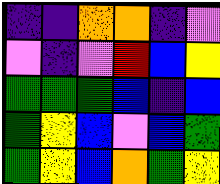[["indigo", "indigo", "orange", "orange", "indigo", "violet"], ["violet", "indigo", "violet", "red", "blue", "yellow"], ["green", "green", "green", "blue", "indigo", "blue"], ["green", "yellow", "blue", "violet", "blue", "green"], ["green", "yellow", "blue", "orange", "green", "yellow"]]